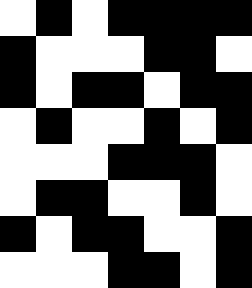[["white", "black", "white", "black", "black", "black", "black"], ["black", "white", "white", "white", "black", "black", "white"], ["black", "white", "black", "black", "white", "black", "black"], ["white", "black", "white", "white", "black", "white", "black"], ["white", "white", "white", "black", "black", "black", "white"], ["white", "black", "black", "white", "white", "black", "white"], ["black", "white", "black", "black", "white", "white", "black"], ["white", "white", "white", "black", "black", "white", "black"]]